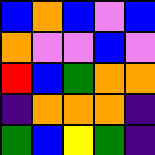[["blue", "orange", "blue", "violet", "blue"], ["orange", "violet", "violet", "blue", "violet"], ["red", "blue", "green", "orange", "orange"], ["indigo", "orange", "orange", "orange", "indigo"], ["green", "blue", "yellow", "green", "indigo"]]